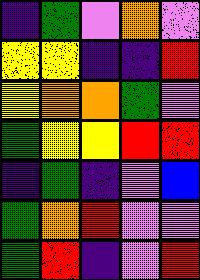[["indigo", "green", "violet", "orange", "violet"], ["yellow", "yellow", "indigo", "indigo", "red"], ["yellow", "orange", "orange", "green", "violet"], ["green", "yellow", "yellow", "red", "red"], ["indigo", "green", "indigo", "violet", "blue"], ["green", "orange", "red", "violet", "violet"], ["green", "red", "indigo", "violet", "red"]]